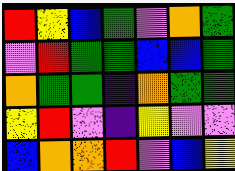[["red", "yellow", "blue", "green", "violet", "orange", "green"], ["violet", "red", "green", "green", "blue", "blue", "green"], ["orange", "green", "green", "indigo", "orange", "green", "green"], ["yellow", "red", "violet", "indigo", "yellow", "violet", "violet"], ["blue", "orange", "orange", "red", "violet", "blue", "yellow"]]